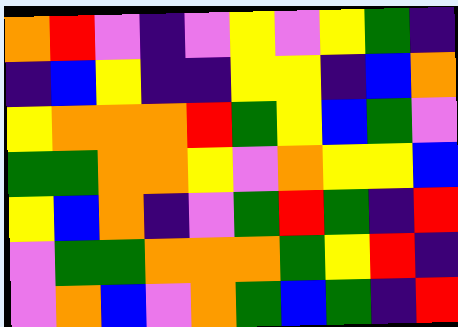[["orange", "red", "violet", "indigo", "violet", "yellow", "violet", "yellow", "green", "indigo"], ["indigo", "blue", "yellow", "indigo", "indigo", "yellow", "yellow", "indigo", "blue", "orange"], ["yellow", "orange", "orange", "orange", "red", "green", "yellow", "blue", "green", "violet"], ["green", "green", "orange", "orange", "yellow", "violet", "orange", "yellow", "yellow", "blue"], ["yellow", "blue", "orange", "indigo", "violet", "green", "red", "green", "indigo", "red"], ["violet", "green", "green", "orange", "orange", "orange", "green", "yellow", "red", "indigo"], ["violet", "orange", "blue", "violet", "orange", "green", "blue", "green", "indigo", "red"]]